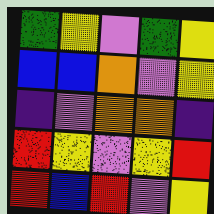[["green", "yellow", "violet", "green", "yellow"], ["blue", "blue", "orange", "violet", "yellow"], ["indigo", "violet", "orange", "orange", "indigo"], ["red", "yellow", "violet", "yellow", "red"], ["red", "blue", "red", "violet", "yellow"]]